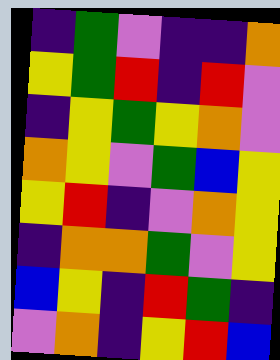[["indigo", "green", "violet", "indigo", "indigo", "orange"], ["yellow", "green", "red", "indigo", "red", "violet"], ["indigo", "yellow", "green", "yellow", "orange", "violet"], ["orange", "yellow", "violet", "green", "blue", "yellow"], ["yellow", "red", "indigo", "violet", "orange", "yellow"], ["indigo", "orange", "orange", "green", "violet", "yellow"], ["blue", "yellow", "indigo", "red", "green", "indigo"], ["violet", "orange", "indigo", "yellow", "red", "blue"]]